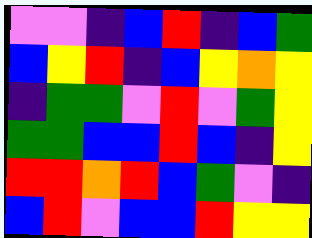[["violet", "violet", "indigo", "blue", "red", "indigo", "blue", "green"], ["blue", "yellow", "red", "indigo", "blue", "yellow", "orange", "yellow"], ["indigo", "green", "green", "violet", "red", "violet", "green", "yellow"], ["green", "green", "blue", "blue", "red", "blue", "indigo", "yellow"], ["red", "red", "orange", "red", "blue", "green", "violet", "indigo"], ["blue", "red", "violet", "blue", "blue", "red", "yellow", "yellow"]]